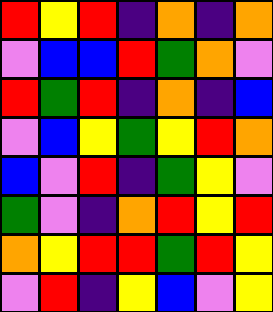[["red", "yellow", "red", "indigo", "orange", "indigo", "orange"], ["violet", "blue", "blue", "red", "green", "orange", "violet"], ["red", "green", "red", "indigo", "orange", "indigo", "blue"], ["violet", "blue", "yellow", "green", "yellow", "red", "orange"], ["blue", "violet", "red", "indigo", "green", "yellow", "violet"], ["green", "violet", "indigo", "orange", "red", "yellow", "red"], ["orange", "yellow", "red", "red", "green", "red", "yellow"], ["violet", "red", "indigo", "yellow", "blue", "violet", "yellow"]]